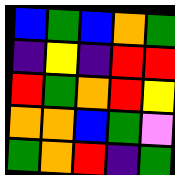[["blue", "green", "blue", "orange", "green"], ["indigo", "yellow", "indigo", "red", "red"], ["red", "green", "orange", "red", "yellow"], ["orange", "orange", "blue", "green", "violet"], ["green", "orange", "red", "indigo", "green"]]